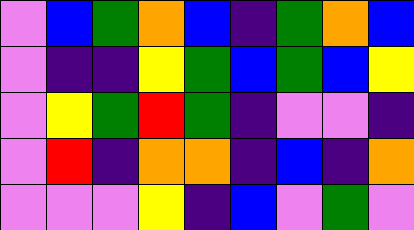[["violet", "blue", "green", "orange", "blue", "indigo", "green", "orange", "blue"], ["violet", "indigo", "indigo", "yellow", "green", "blue", "green", "blue", "yellow"], ["violet", "yellow", "green", "red", "green", "indigo", "violet", "violet", "indigo"], ["violet", "red", "indigo", "orange", "orange", "indigo", "blue", "indigo", "orange"], ["violet", "violet", "violet", "yellow", "indigo", "blue", "violet", "green", "violet"]]